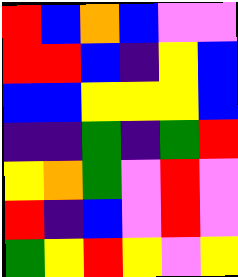[["red", "blue", "orange", "blue", "violet", "violet"], ["red", "red", "blue", "indigo", "yellow", "blue"], ["blue", "blue", "yellow", "yellow", "yellow", "blue"], ["indigo", "indigo", "green", "indigo", "green", "red"], ["yellow", "orange", "green", "violet", "red", "violet"], ["red", "indigo", "blue", "violet", "red", "violet"], ["green", "yellow", "red", "yellow", "violet", "yellow"]]